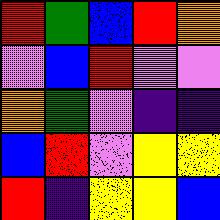[["red", "green", "blue", "red", "orange"], ["violet", "blue", "red", "violet", "violet"], ["orange", "green", "violet", "indigo", "indigo"], ["blue", "red", "violet", "yellow", "yellow"], ["red", "indigo", "yellow", "yellow", "blue"]]